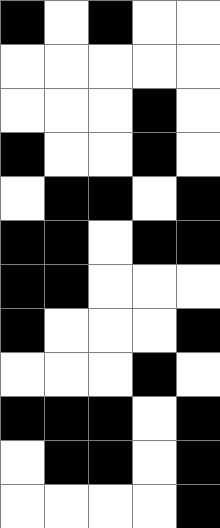[["black", "white", "black", "white", "white"], ["white", "white", "white", "white", "white"], ["white", "white", "white", "black", "white"], ["black", "white", "white", "black", "white"], ["white", "black", "black", "white", "black"], ["black", "black", "white", "black", "black"], ["black", "black", "white", "white", "white"], ["black", "white", "white", "white", "black"], ["white", "white", "white", "black", "white"], ["black", "black", "black", "white", "black"], ["white", "black", "black", "white", "black"], ["white", "white", "white", "white", "black"]]